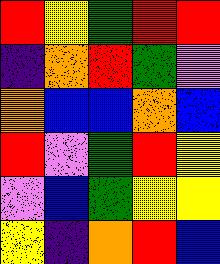[["red", "yellow", "green", "red", "red"], ["indigo", "orange", "red", "green", "violet"], ["orange", "blue", "blue", "orange", "blue"], ["red", "violet", "green", "red", "yellow"], ["violet", "blue", "green", "yellow", "yellow"], ["yellow", "indigo", "orange", "red", "blue"]]